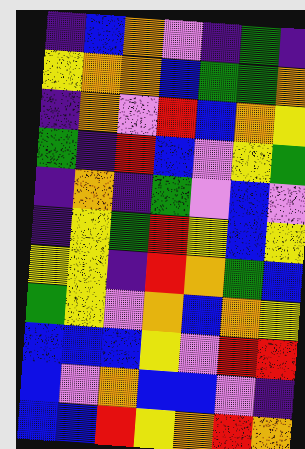[["indigo", "blue", "orange", "violet", "indigo", "green", "indigo"], ["yellow", "orange", "orange", "blue", "green", "green", "orange"], ["indigo", "orange", "violet", "red", "blue", "orange", "yellow"], ["green", "indigo", "red", "blue", "violet", "yellow", "green"], ["indigo", "orange", "indigo", "green", "violet", "blue", "violet"], ["indigo", "yellow", "green", "red", "yellow", "blue", "yellow"], ["yellow", "yellow", "indigo", "red", "orange", "green", "blue"], ["green", "yellow", "violet", "orange", "blue", "orange", "yellow"], ["blue", "blue", "blue", "yellow", "violet", "red", "red"], ["blue", "violet", "orange", "blue", "blue", "violet", "indigo"], ["blue", "blue", "red", "yellow", "orange", "red", "orange"]]